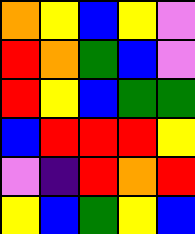[["orange", "yellow", "blue", "yellow", "violet"], ["red", "orange", "green", "blue", "violet"], ["red", "yellow", "blue", "green", "green"], ["blue", "red", "red", "red", "yellow"], ["violet", "indigo", "red", "orange", "red"], ["yellow", "blue", "green", "yellow", "blue"]]